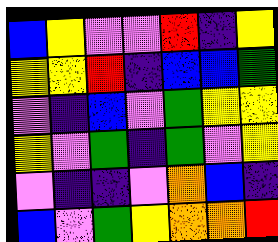[["blue", "yellow", "violet", "violet", "red", "indigo", "yellow"], ["yellow", "yellow", "red", "indigo", "blue", "blue", "green"], ["violet", "indigo", "blue", "violet", "green", "yellow", "yellow"], ["yellow", "violet", "green", "indigo", "green", "violet", "yellow"], ["violet", "indigo", "indigo", "violet", "orange", "blue", "indigo"], ["blue", "violet", "green", "yellow", "orange", "orange", "red"]]